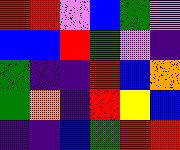[["red", "red", "violet", "blue", "green", "violet"], ["blue", "blue", "red", "green", "violet", "indigo"], ["green", "indigo", "indigo", "red", "blue", "orange"], ["green", "orange", "indigo", "red", "yellow", "blue"], ["indigo", "indigo", "blue", "green", "red", "red"]]